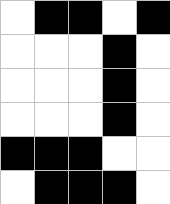[["white", "black", "black", "white", "black"], ["white", "white", "white", "black", "white"], ["white", "white", "white", "black", "white"], ["white", "white", "white", "black", "white"], ["black", "black", "black", "white", "white"], ["white", "black", "black", "black", "white"]]